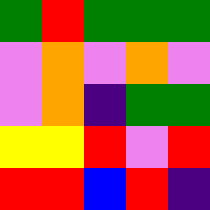[["green", "red", "green", "green", "green"], ["violet", "orange", "violet", "orange", "violet"], ["violet", "orange", "indigo", "green", "green"], ["yellow", "yellow", "red", "violet", "red"], ["red", "red", "blue", "red", "indigo"]]